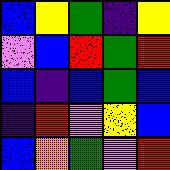[["blue", "yellow", "green", "indigo", "yellow"], ["violet", "blue", "red", "green", "red"], ["blue", "indigo", "blue", "green", "blue"], ["indigo", "red", "violet", "yellow", "blue"], ["blue", "orange", "green", "violet", "red"]]